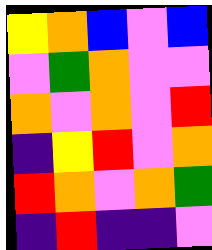[["yellow", "orange", "blue", "violet", "blue"], ["violet", "green", "orange", "violet", "violet"], ["orange", "violet", "orange", "violet", "red"], ["indigo", "yellow", "red", "violet", "orange"], ["red", "orange", "violet", "orange", "green"], ["indigo", "red", "indigo", "indigo", "violet"]]